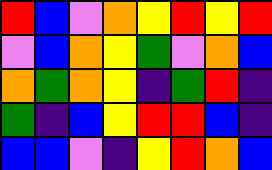[["red", "blue", "violet", "orange", "yellow", "red", "yellow", "red"], ["violet", "blue", "orange", "yellow", "green", "violet", "orange", "blue"], ["orange", "green", "orange", "yellow", "indigo", "green", "red", "indigo"], ["green", "indigo", "blue", "yellow", "red", "red", "blue", "indigo"], ["blue", "blue", "violet", "indigo", "yellow", "red", "orange", "blue"]]